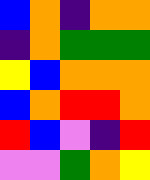[["blue", "orange", "indigo", "orange", "orange"], ["indigo", "orange", "green", "green", "green"], ["yellow", "blue", "orange", "orange", "orange"], ["blue", "orange", "red", "red", "orange"], ["red", "blue", "violet", "indigo", "red"], ["violet", "violet", "green", "orange", "yellow"]]